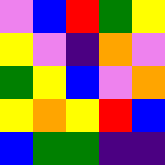[["violet", "blue", "red", "green", "yellow"], ["yellow", "violet", "indigo", "orange", "violet"], ["green", "yellow", "blue", "violet", "orange"], ["yellow", "orange", "yellow", "red", "blue"], ["blue", "green", "green", "indigo", "indigo"]]